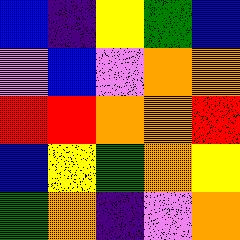[["blue", "indigo", "yellow", "green", "blue"], ["violet", "blue", "violet", "orange", "orange"], ["red", "red", "orange", "orange", "red"], ["blue", "yellow", "green", "orange", "yellow"], ["green", "orange", "indigo", "violet", "orange"]]